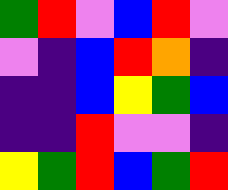[["green", "red", "violet", "blue", "red", "violet"], ["violet", "indigo", "blue", "red", "orange", "indigo"], ["indigo", "indigo", "blue", "yellow", "green", "blue"], ["indigo", "indigo", "red", "violet", "violet", "indigo"], ["yellow", "green", "red", "blue", "green", "red"]]